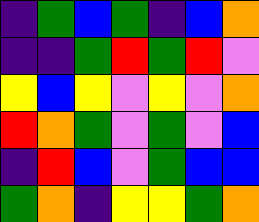[["indigo", "green", "blue", "green", "indigo", "blue", "orange"], ["indigo", "indigo", "green", "red", "green", "red", "violet"], ["yellow", "blue", "yellow", "violet", "yellow", "violet", "orange"], ["red", "orange", "green", "violet", "green", "violet", "blue"], ["indigo", "red", "blue", "violet", "green", "blue", "blue"], ["green", "orange", "indigo", "yellow", "yellow", "green", "orange"]]